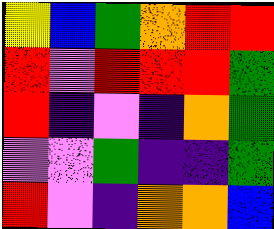[["yellow", "blue", "green", "orange", "red", "red"], ["red", "violet", "red", "red", "red", "green"], ["red", "indigo", "violet", "indigo", "orange", "green"], ["violet", "violet", "green", "indigo", "indigo", "green"], ["red", "violet", "indigo", "orange", "orange", "blue"]]